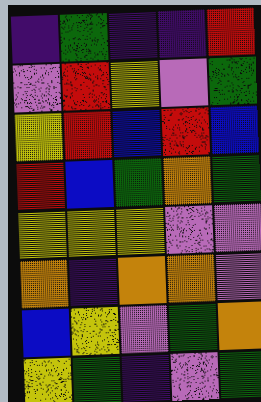[["indigo", "green", "indigo", "indigo", "red"], ["violet", "red", "yellow", "violet", "green"], ["yellow", "red", "blue", "red", "blue"], ["red", "blue", "green", "orange", "green"], ["yellow", "yellow", "yellow", "violet", "violet"], ["orange", "indigo", "orange", "orange", "violet"], ["blue", "yellow", "violet", "green", "orange"], ["yellow", "green", "indigo", "violet", "green"]]